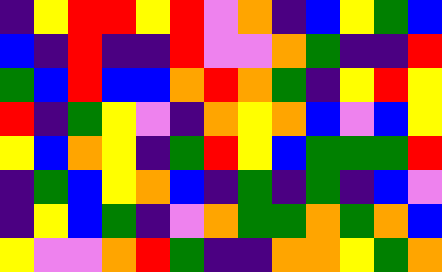[["indigo", "yellow", "red", "red", "yellow", "red", "violet", "orange", "indigo", "blue", "yellow", "green", "blue"], ["blue", "indigo", "red", "indigo", "indigo", "red", "violet", "violet", "orange", "green", "indigo", "indigo", "red"], ["green", "blue", "red", "blue", "blue", "orange", "red", "orange", "green", "indigo", "yellow", "red", "yellow"], ["red", "indigo", "green", "yellow", "violet", "indigo", "orange", "yellow", "orange", "blue", "violet", "blue", "yellow"], ["yellow", "blue", "orange", "yellow", "indigo", "green", "red", "yellow", "blue", "green", "green", "green", "red"], ["indigo", "green", "blue", "yellow", "orange", "blue", "indigo", "green", "indigo", "green", "indigo", "blue", "violet"], ["indigo", "yellow", "blue", "green", "indigo", "violet", "orange", "green", "green", "orange", "green", "orange", "blue"], ["yellow", "violet", "violet", "orange", "red", "green", "indigo", "indigo", "orange", "orange", "yellow", "green", "orange"]]